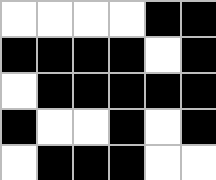[["white", "white", "white", "white", "black", "black"], ["black", "black", "black", "black", "white", "black"], ["white", "black", "black", "black", "black", "black"], ["black", "white", "white", "black", "white", "black"], ["white", "black", "black", "black", "white", "white"]]